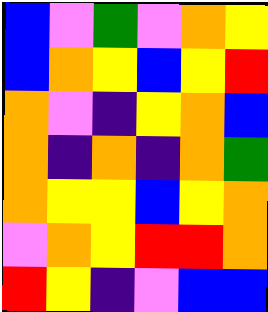[["blue", "violet", "green", "violet", "orange", "yellow"], ["blue", "orange", "yellow", "blue", "yellow", "red"], ["orange", "violet", "indigo", "yellow", "orange", "blue"], ["orange", "indigo", "orange", "indigo", "orange", "green"], ["orange", "yellow", "yellow", "blue", "yellow", "orange"], ["violet", "orange", "yellow", "red", "red", "orange"], ["red", "yellow", "indigo", "violet", "blue", "blue"]]